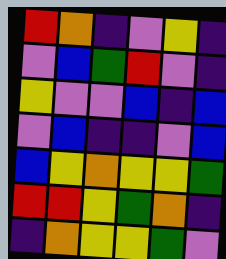[["red", "orange", "indigo", "violet", "yellow", "indigo"], ["violet", "blue", "green", "red", "violet", "indigo"], ["yellow", "violet", "violet", "blue", "indigo", "blue"], ["violet", "blue", "indigo", "indigo", "violet", "blue"], ["blue", "yellow", "orange", "yellow", "yellow", "green"], ["red", "red", "yellow", "green", "orange", "indigo"], ["indigo", "orange", "yellow", "yellow", "green", "violet"]]